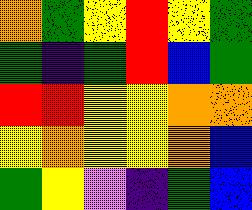[["orange", "green", "yellow", "red", "yellow", "green"], ["green", "indigo", "green", "red", "blue", "green"], ["red", "red", "yellow", "yellow", "orange", "orange"], ["yellow", "orange", "yellow", "yellow", "orange", "blue"], ["green", "yellow", "violet", "indigo", "green", "blue"]]